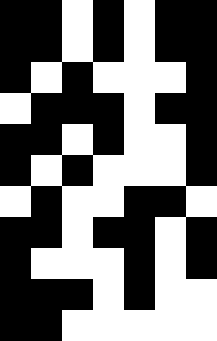[["black", "black", "white", "black", "white", "black", "black"], ["black", "black", "white", "black", "white", "black", "black"], ["black", "white", "black", "white", "white", "white", "black"], ["white", "black", "black", "black", "white", "black", "black"], ["black", "black", "white", "black", "white", "white", "black"], ["black", "white", "black", "white", "white", "white", "black"], ["white", "black", "white", "white", "black", "black", "white"], ["black", "black", "white", "black", "black", "white", "black"], ["black", "white", "white", "white", "black", "white", "black"], ["black", "black", "black", "white", "black", "white", "white"], ["black", "black", "white", "white", "white", "white", "white"]]